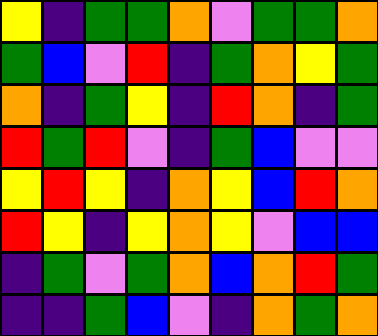[["yellow", "indigo", "green", "green", "orange", "violet", "green", "green", "orange"], ["green", "blue", "violet", "red", "indigo", "green", "orange", "yellow", "green"], ["orange", "indigo", "green", "yellow", "indigo", "red", "orange", "indigo", "green"], ["red", "green", "red", "violet", "indigo", "green", "blue", "violet", "violet"], ["yellow", "red", "yellow", "indigo", "orange", "yellow", "blue", "red", "orange"], ["red", "yellow", "indigo", "yellow", "orange", "yellow", "violet", "blue", "blue"], ["indigo", "green", "violet", "green", "orange", "blue", "orange", "red", "green"], ["indigo", "indigo", "green", "blue", "violet", "indigo", "orange", "green", "orange"]]